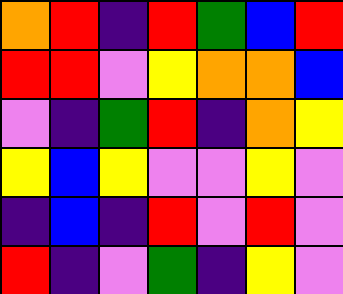[["orange", "red", "indigo", "red", "green", "blue", "red"], ["red", "red", "violet", "yellow", "orange", "orange", "blue"], ["violet", "indigo", "green", "red", "indigo", "orange", "yellow"], ["yellow", "blue", "yellow", "violet", "violet", "yellow", "violet"], ["indigo", "blue", "indigo", "red", "violet", "red", "violet"], ["red", "indigo", "violet", "green", "indigo", "yellow", "violet"]]